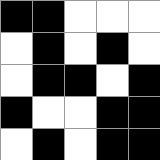[["black", "black", "white", "white", "white"], ["white", "black", "white", "black", "white"], ["white", "black", "black", "white", "black"], ["black", "white", "white", "black", "black"], ["white", "black", "white", "black", "black"]]